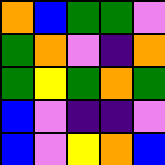[["orange", "blue", "green", "green", "violet"], ["green", "orange", "violet", "indigo", "orange"], ["green", "yellow", "green", "orange", "green"], ["blue", "violet", "indigo", "indigo", "violet"], ["blue", "violet", "yellow", "orange", "blue"]]